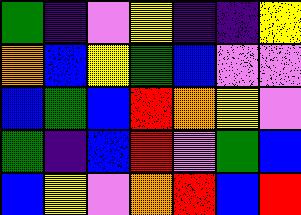[["green", "indigo", "violet", "yellow", "indigo", "indigo", "yellow"], ["orange", "blue", "yellow", "green", "blue", "violet", "violet"], ["blue", "green", "blue", "red", "orange", "yellow", "violet"], ["green", "indigo", "blue", "red", "violet", "green", "blue"], ["blue", "yellow", "violet", "orange", "red", "blue", "red"]]